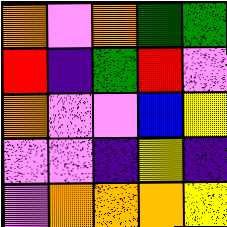[["orange", "violet", "orange", "green", "green"], ["red", "indigo", "green", "red", "violet"], ["orange", "violet", "violet", "blue", "yellow"], ["violet", "violet", "indigo", "yellow", "indigo"], ["violet", "orange", "orange", "orange", "yellow"]]